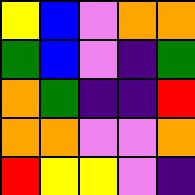[["yellow", "blue", "violet", "orange", "orange"], ["green", "blue", "violet", "indigo", "green"], ["orange", "green", "indigo", "indigo", "red"], ["orange", "orange", "violet", "violet", "orange"], ["red", "yellow", "yellow", "violet", "indigo"]]